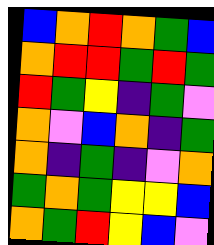[["blue", "orange", "red", "orange", "green", "blue"], ["orange", "red", "red", "green", "red", "green"], ["red", "green", "yellow", "indigo", "green", "violet"], ["orange", "violet", "blue", "orange", "indigo", "green"], ["orange", "indigo", "green", "indigo", "violet", "orange"], ["green", "orange", "green", "yellow", "yellow", "blue"], ["orange", "green", "red", "yellow", "blue", "violet"]]